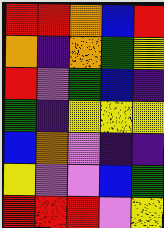[["red", "red", "orange", "blue", "red"], ["orange", "indigo", "orange", "green", "yellow"], ["red", "violet", "green", "blue", "indigo"], ["green", "indigo", "yellow", "yellow", "yellow"], ["blue", "orange", "violet", "indigo", "indigo"], ["yellow", "violet", "violet", "blue", "green"], ["red", "red", "red", "violet", "yellow"]]